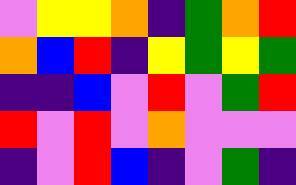[["violet", "yellow", "yellow", "orange", "indigo", "green", "orange", "red"], ["orange", "blue", "red", "indigo", "yellow", "green", "yellow", "green"], ["indigo", "indigo", "blue", "violet", "red", "violet", "green", "red"], ["red", "violet", "red", "violet", "orange", "violet", "violet", "violet"], ["indigo", "violet", "red", "blue", "indigo", "violet", "green", "indigo"]]